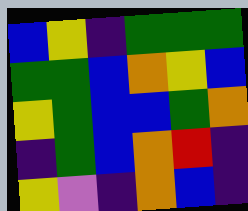[["blue", "yellow", "indigo", "green", "green", "green"], ["green", "green", "blue", "orange", "yellow", "blue"], ["yellow", "green", "blue", "blue", "green", "orange"], ["indigo", "green", "blue", "orange", "red", "indigo"], ["yellow", "violet", "indigo", "orange", "blue", "indigo"]]